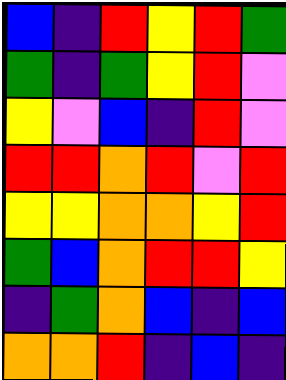[["blue", "indigo", "red", "yellow", "red", "green"], ["green", "indigo", "green", "yellow", "red", "violet"], ["yellow", "violet", "blue", "indigo", "red", "violet"], ["red", "red", "orange", "red", "violet", "red"], ["yellow", "yellow", "orange", "orange", "yellow", "red"], ["green", "blue", "orange", "red", "red", "yellow"], ["indigo", "green", "orange", "blue", "indigo", "blue"], ["orange", "orange", "red", "indigo", "blue", "indigo"]]